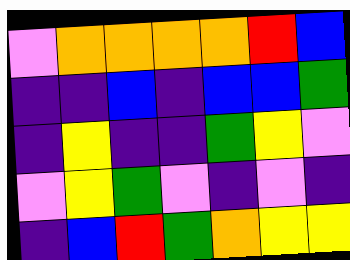[["violet", "orange", "orange", "orange", "orange", "red", "blue"], ["indigo", "indigo", "blue", "indigo", "blue", "blue", "green"], ["indigo", "yellow", "indigo", "indigo", "green", "yellow", "violet"], ["violet", "yellow", "green", "violet", "indigo", "violet", "indigo"], ["indigo", "blue", "red", "green", "orange", "yellow", "yellow"]]